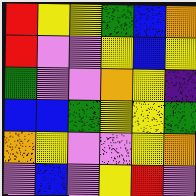[["red", "yellow", "yellow", "green", "blue", "orange"], ["red", "violet", "violet", "yellow", "blue", "yellow"], ["green", "violet", "violet", "orange", "yellow", "indigo"], ["blue", "blue", "green", "yellow", "yellow", "green"], ["orange", "yellow", "violet", "violet", "yellow", "orange"], ["violet", "blue", "violet", "yellow", "red", "violet"]]